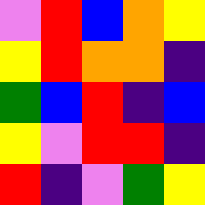[["violet", "red", "blue", "orange", "yellow"], ["yellow", "red", "orange", "orange", "indigo"], ["green", "blue", "red", "indigo", "blue"], ["yellow", "violet", "red", "red", "indigo"], ["red", "indigo", "violet", "green", "yellow"]]